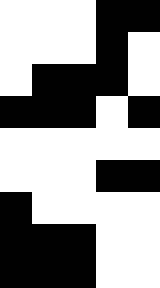[["white", "white", "white", "black", "black"], ["white", "white", "white", "black", "white"], ["white", "black", "black", "black", "white"], ["black", "black", "black", "white", "black"], ["white", "white", "white", "white", "white"], ["white", "white", "white", "black", "black"], ["black", "white", "white", "white", "white"], ["black", "black", "black", "white", "white"], ["black", "black", "black", "white", "white"]]